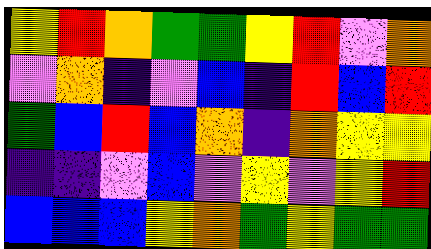[["yellow", "red", "orange", "green", "green", "yellow", "red", "violet", "orange"], ["violet", "orange", "indigo", "violet", "blue", "indigo", "red", "blue", "red"], ["green", "blue", "red", "blue", "orange", "indigo", "orange", "yellow", "yellow"], ["indigo", "indigo", "violet", "blue", "violet", "yellow", "violet", "yellow", "red"], ["blue", "blue", "blue", "yellow", "orange", "green", "yellow", "green", "green"]]